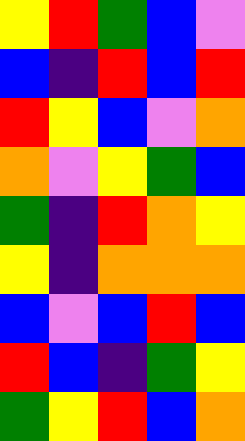[["yellow", "red", "green", "blue", "violet"], ["blue", "indigo", "red", "blue", "red"], ["red", "yellow", "blue", "violet", "orange"], ["orange", "violet", "yellow", "green", "blue"], ["green", "indigo", "red", "orange", "yellow"], ["yellow", "indigo", "orange", "orange", "orange"], ["blue", "violet", "blue", "red", "blue"], ["red", "blue", "indigo", "green", "yellow"], ["green", "yellow", "red", "blue", "orange"]]